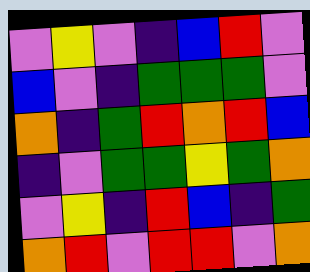[["violet", "yellow", "violet", "indigo", "blue", "red", "violet"], ["blue", "violet", "indigo", "green", "green", "green", "violet"], ["orange", "indigo", "green", "red", "orange", "red", "blue"], ["indigo", "violet", "green", "green", "yellow", "green", "orange"], ["violet", "yellow", "indigo", "red", "blue", "indigo", "green"], ["orange", "red", "violet", "red", "red", "violet", "orange"]]